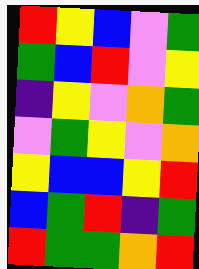[["red", "yellow", "blue", "violet", "green"], ["green", "blue", "red", "violet", "yellow"], ["indigo", "yellow", "violet", "orange", "green"], ["violet", "green", "yellow", "violet", "orange"], ["yellow", "blue", "blue", "yellow", "red"], ["blue", "green", "red", "indigo", "green"], ["red", "green", "green", "orange", "red"]]